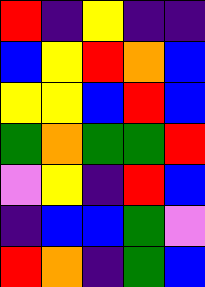[["red", "indigo", "yellow", "indigo", "indigo"], ["blue", "yellow", "red", "orange", "blue"], ["yellow", "yellow", "blue", "red", "blue"], ["green", "orange", "green", "green", "red"], ["violet", "yellow", "indigo", "red", "blue"], ["indigo", "blue", "blue", "green", "violet"], ["red", "orange", "indigo", "green", "blue"]]